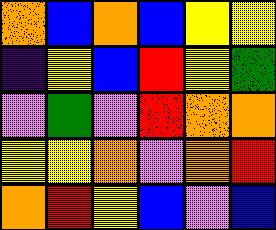[["orange", "blue", "orange", "blue", "yellow", "yellow"], ["indigo", "yellow", "blue", "red", "yellow", "green"], ["violet", "green", "violet", "red", "orange", "orange"], ["yellow", "yellow", "orange", "violet", "orange", "red"], ["orange", "red", "yellow", "blue", "violet", "blue"]]